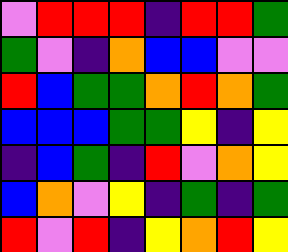[["violet", "red", "red", "red", "indigo", "red", "red", "green"], ["green", "violet", "indigo", "orange", "blue", "blue", "violet", "violet"], ["red", "blue", "green", "green", "orange", "red", "orange", "green"], ["blue", "blue", "blue", "green", "green", "yellow", "indigo", "yellow"], ["indigo", "blue", "green", "indigo", "red", "violet", "orange", "yellow"], ["blue", "orange", "violet", "yellow", "indigo", "green", "indigo", "green"], ["red", "violet", "red", "indigo", "yellow", "orange", "red", "yellow"]]